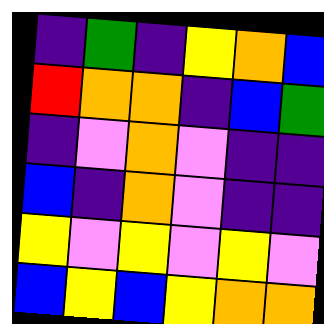[["indigo", "green", "indigo", "yellow", "orange", "blue"], ["red", "orange", "orange", "indigo", "blue", "green"], ["indigo", "violet", "orange", "violet", "indigo", "indigo"], ["blue", "indigo", "orange", "violet", "indigo", "indigo"], ["yellow", "violet", "yellow", "violet", "yellow", "violet"], ["blue", "yellow", "blue", "yellow", "orange", "orange"]]